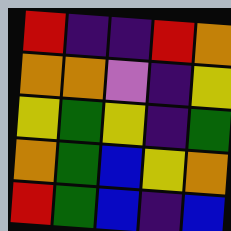[["red", "indigo", "indigo", "red", "orange"], ["orange", "orange", "violet", "indigo", "yellow"], ["yellow", "green", "yellow", "indigo", "green"], ["orange", "green", "blue", "yellow", "orange"], ["red", "green", "blue", "indigo", "blue"]]